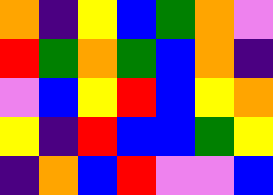[["orange", "indigo", "yellow", "blue", "green", "orange", "violet"], ["red", "green", "orange", "green", "blue", "orange", "indigo"], ["violet", "blue", "yellow", "red", "blue", "yellow", "orange"], ["yellow", "indigo", "red", "blue", "blue", "green", "yellow"], ["indigo", "orange", "blue", "red", "violet", "violet", "blue"]]